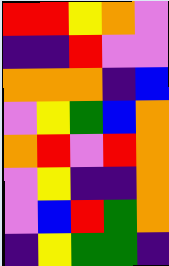[["red", "red", "yellow", "orange", "violet"], ["indigo", "indigo", "red", "violet", "violet"], ["orange", "orange", "orange", "indigo", "blue"], ["violet", "yellow", "green", "blue", "orange"], ["orange", "red", "violet", "red", "orange"], ["violet", "yellow", "indigo", "indigo", "orange"], ["violet", "blue", "red", "green", "orange"], ["indigo", "yellow", "green", "green", "indigo"]]